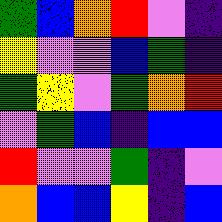[["green", "blue", "orange", "red", "violet", "indigo"], ["yellow", "violet", "violet", "blue", "green", "indigo"], ["green", "yellow", "violet", "green", "orange", "red"], ["violet", "green", "blue", "indigo", "blue", "blue"], ["red", "violet", "violet", "green", "indigo", "violet"], ["orange", "blue", "blue", "yellow", "indigo", "blue"]]